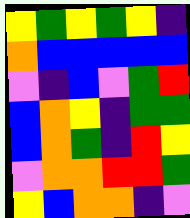[["yellow", "green", "yellow", "green", "yellow", "indigo"], ["orange", "blue", "blue", "blue", "blue", "blue"], ["violet", "indigo", "blue", "violet", "green", "red"], ["blue", "orange", "yellow", "indigo", "green", "green"], ["blue", "orange", "green", "indigo", "red", "yellow"], ["violet", "orange", "orange", "red", "red", "green"], ["yellow", "blue", "orange", "orange", "indigo", "violet"]]